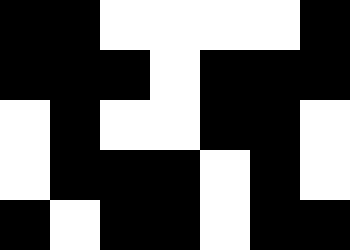[["black", "black", "white", "white", "white", "white", "black"], ["black", "black", "black", "white", "black", "black", "black"], ["white", "black", "white", "white", "black", "black", "white"], ["white", "black", "black", "black", "white", "black", "white"], ["black", "white", "black", "black", "white", "black", "black"]]